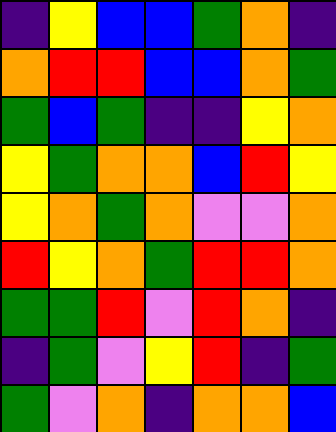[["indigo", "yellow", "blue", "blue", "green", "orange", "indigo"], ["orange", "red", "red", "blue", "blue", "orange", "green"], ["green", "blue", "green", "indigo", "indigo", "yellow", "orange"], ["yellow", "green", "orange", "orange", "blue", "red", "yellow"], ["yellow", "orange", "green", "orange", "violet", "violet", "orange"], ["red", "yellow", "orange", "green", "red", "red", "orange"], ["green", "green", "red", "violet", "red", "orange", "indigo"], ["indigo", "green", "violet", "yellow", "red", "indigo", "green"], ["green", "violet", "orange", "indigo", "orange", "orange", "blue"]]